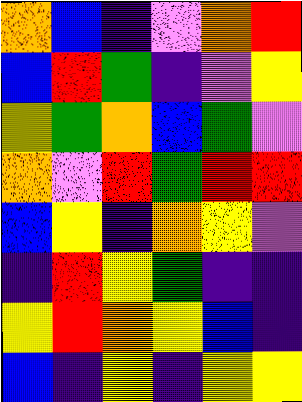[["orange", "blue", "indigo", "violet", "orange", "red"], ["blue", "red", "green", "indigo", "violet", "yellow"], ["yellow", "green", "orange", "blue", "green", "violet"], ["orange", "violet", "red", "green", "red", "red"], ["blue", "yellow", "indigo", "orange", "yellow", "violet"], ["indigo", "red", "yellow", "green", "indigo", "indigo"], ["yellow", "red", "orange", "yellow", "blue", "indigo"], ["blue", "indigo", "yellow", "indigo", "yellow", "yellow"]]